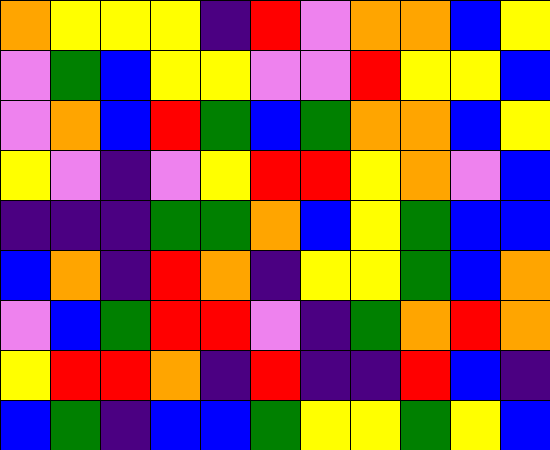[["orange", "yellow", "yellow", "yellow", "indigo", "red", "violet", "orange", "orange", "blue", "yellow"], ["violet", "green", "blue", "yellow", "yellow", "violet", "violet", "red", "yellow", "yellow", "blue"], ["violet", "orange", "blue", "red", "green", "blue", "green", "orange", "orange", "blue", "yellow"], ["yellow", "violet", "indigo", "violet", "yellow", "red", "red", "yellow", "orange", "violet", "blue"], ["indigo", "indigo", "indigo", "green", "green", "orange", "blue", "yellow", "green", "blue", "blue"], ["blue", "orange", "indigo", "red", "orange", "indigo", "yellow", "yellow", "green", "blue", "orange"], ["violet", "blue", "green", "red", "red", "violet", "indigo", "green", "orange", "red", "orange"], ["yellow", "red", "red", "orange", "indigo", "red", "indigo", "indigo", "red", "blue", "indigo"], ["blue", "green", "indigo", "blue", "blue", "green", "yellow", "yellow", "green", "yellow", "blue"]]